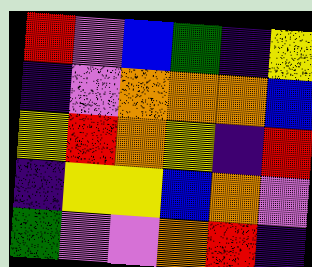[["red", "violet", "blue", "green", "indigo", "yellow"], ["indigo", "violet", "orange", "orange", "orange", "blue"], ["yellow", "red", "orange", "yellow", "indigo", "red"], ["indigo", "yellow", "yellow", "blue", "orange", "violet"], ["green", "violet", "violet", "orange", "red", "indigo"]]